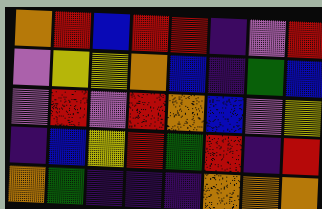[["orange", "red", "blue", "red", "red", "indigo", "violet", "red"], ["violet", "yellow", "yellow", "orange", "blue", "indigo", "green", "blue"], ["violet", "red", "violet", "red", "orange", "blue", "violet", "yellow"], ["indigo", "blue", "yellow", "red", "green", "red", "indigo", "red"], ["orange", "green", "indigo", "indigo", "indigo", "orange", "orange", "orange"]]